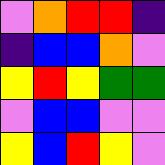[["violet", "orange", "red", "red", "indigo"], ["indigo", "blue", "blue", "orange", "violet"], ["yellow", "red", "yellow", "green", "green"], ["violet", "blue", "blue", "violet", "violet"], ["yellow", "blue", "red", "yellow", "violet"]]